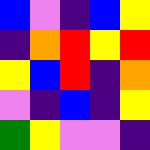[["blue", "violet", "indigo", "blue", "yellow"], ["indigo", "orange", "red", "yellow", "red"], ["yellow", "blue", "red", "indigo", "orange"], ["violet", "indigo", "blue", "indigo", "yellow"], ["green", "yellow", "violet", "violet", "indigo"]]